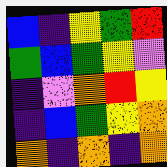[["blue", "indigo", "yellow", "green", "red"], ["green", "blue", "green", "yellow", "violet"], ["indigo", "violet", "orange", "red", "yellow"], ["indigo", "blue", "green", "yellow", "orange"], ["orange", "indigo", "orange", "indigo", "orange"]]